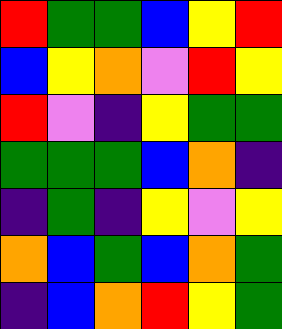[["red", "green", "green", "blue", "yellow", "red"], ["blue", "yellow", "orange", "violet", "red", "yellow"], ["red", "violet", "indigo", "yellow", "green", "green"], ["green", "green", "green", "blue", "orange", "indigo"], ["indigo", "green", "indigo", "yellow", "violet", "yellow"], ["orange", "blue", "green", "blue", "orange", "green"], ["indigo", "blue", "orange", "red", "yellow", "green"]]